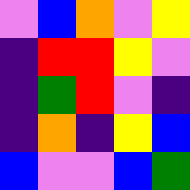[["violet", "blue", "orange", "violet", "yellow"], ["indigo", "red", "red", "yellow", "violet"], ["indigo", "green", "red", "violet", "indigo"], ["indigo", "orange", "indigo", "yellow", "blue"], ["blue", "violet", "violet", "blue", "green"]]